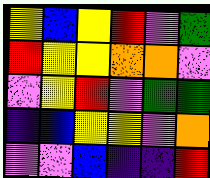[["yellow", "blue", "yellow", "red", "violet", "green"], ["red", "yellow", "yellow", "orange", "orange", "violet"], ["violet", "yellow", "red", "violet", "green", "green"], ["indigo", "blue", "yellow", "yellow", "violet", "orange"], ["violet", "violet", "blue", "indigo", "indigo", "red"]]